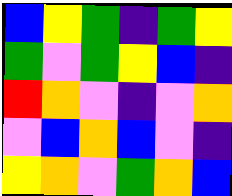[["blue", "yellow", "green", "indigo", "green", "yellow"], ["green", "violet", "green", "yellow", "blue", "indigo"], ["red", "orange", "violet", "indigo", "violet", "orange"], ["violet", "blue", "orange", "blue", "violet", "indigo"], ["yellow", "orange", "violet", "green", "orange", "blue"]]